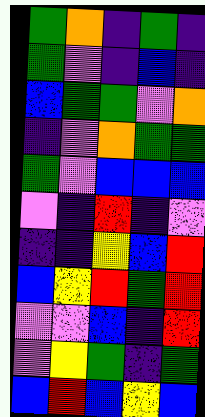[["green", "orange", "indigo", "green", "indigo"], ["green", "violet", "indigo", "blue", "indigo"], ["blue", "green", "green", "violet", "orange"], ["indigo", "violet", "orange", "green", "green"], ["green", "violet", "blue", "blue", "blue"], ["violet", "indigo", "red", "indigo", "violet"], ["indigo", "indigo", "yellow", "blue", "red"], ["blue", "yellow", "red", "green", "red"], ["violet", "violet", "blue", "indigo", "red"], ["violet", "yellow", "green", "indigo", "green"], ["blue", "red", "blue", "yellow", "blue"]]